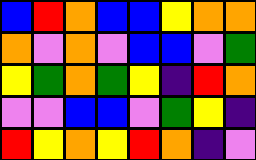[["blue", "red", "orange", "blue", "blue", "yellow", "orange", "orange"], ["orange", "violet", "orange", "violet", "blue", "blue", "violet", "green"], ["yellow", "green", "orange", "green", "yellow", "indigo", "red", "orange"], ["violet", "violet", "blue", "blue", "violet", "green", "yellow", "indigo"], ["red", "yellow", "orange", "yellow", "red", "orange", "indigo", "violet"]]